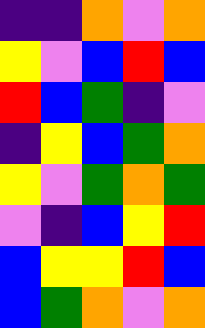[["indigo", "indigo", "orange", "violet", "orange"], ["yellow", "violet", "blue", "red", "blue"], ["red", "blue", "green", "indigo", "violet"], ["indigo", "yellow", "blue", "green", "orange"], ["yellow", "violet", "green", "orange", "green"], ["violet", "indigo", "blue", "yellow", "red"], ["blue", "yellow", "yellow", "red", "blue"], ["blue", "green", "orange", "violet", "orange"]]